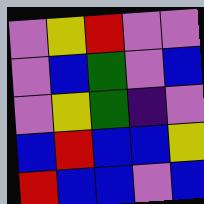[["violet", "yellow", "red", "violet", "violet"], ["violet", "blue", "green", "violet", "blue"], ["violet", "yellow", "green", "indigo", "violet"], ["blue", "red", "blue", "blue", "yellow"], ["red", "blue", "blue", "violet", "blue"]]